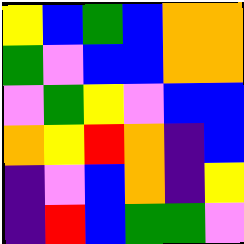[["yellow", "blue", "green", "blue", "orange", "orange"], ["green", "violet", "blue", "blue", "orange", "orange"], ["violet", "green", "yellow", "violet", "blue", "blue"], ["orange", "yellow", "red", "orange", "indigo", "blue"], ["indigo", "violet", "blue", "orange", "indigo", "yellow"], ["indigo", "red", "blue", "green", "green", "violet"]]